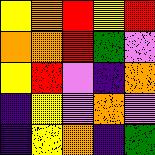[["yellow", "orange", "red", "yellow", "red"], ["orange", "orange", "red", "green", "violet"], ["yellow", "red", "violet", "indigo", "orange"], ["indigo", "yellow", "violet", "orange", "violet"], ["indigo", "yellow", "orange", "indigo", "green"]]